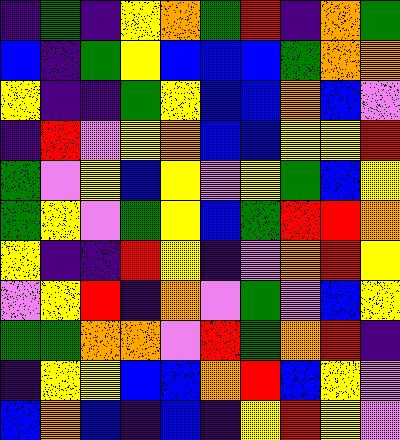[["indigo", "green", "indigo", "yellow", "orange", "green", "red", "indigo", "orange", "green"], ["blue", "indigo", "green", "yellow", "blue", "blue", "blue", "green", "orange", "orange"], ["yellow", "indigo", "indigo", "green", "yellow", "blue", "blue", "orange", "blue", "violet"], ["indigo", "red", "violet", "yellow", "orange", "blue", "blue", "yellow", "yellow", "red"], ["green", "violet", "yellow", "blue", "yellow", "violet", "yellow", "green", "blue", "yellow"], ["green", "yellow", "violet", "green", "yellow", "blue", "green", "red", "red", "orange"], ["yellow", "indigo", "indigo", "red", "yellow", "indigo", "violet", "orange", "red", "yellow"], ["violet", "yellow", "red", "indigo", "orange", "violet", "green", "violet", "blue", "yellow"], ["green", "green", "orange", "orange", "violet", "red", "green", "orange", "red", "indigo"], ["indigo", "yellow", "yellow", "blue", "blue", "orange", "red", "blue", "yellow", "violet"], ["blue", "orange", "blue", "indigo", "blue", "indigo", "yellow", "red", "yellow", "violet"]]